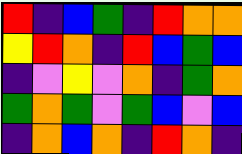[["red", "indigo", "blue", "green", "indigo", "red", "orange", "orange"], ["yellow", "red", "orange", "indigo", "red", "blue", "green", "blue"], ["indigo", "violet", "yellow", "violet", "orange", "indigo", "green", "orange"], ["green", "orange", "green", "violet", "green", "blue", "violet", "blue"], ["indigo", "orange", "blue", "orange", "indigo", "red", "orange", "indigo"]]